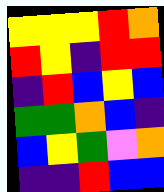[["yellow", "yellow", "yellow", "red", "orange"], ["red", "yellow", "indigo", "red", "red"], ["indigo", "red", "blue", "yellow", "blue"], ["green", "green", "orange", "blue", "indigo"], ["blue", "yellow", "green", "violet", "orange"], ["indigo", "indigo", "red", "blue", "blue"]]